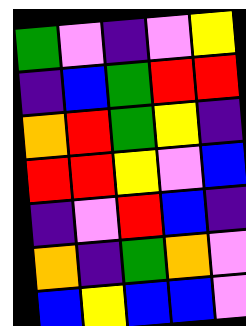[["green", "violet", "indigo", "violet", "yellow"], ["indigo", "blue", "green", "red", "red"], ["orange", "red", "green", "yellow", "indigo"], ["red", "red", "yellow", "violet", "blue"], ["indigo", "violet", "red", "blue", "indigo"], ["orange", "indigo", "green", "orange", "violet"], ["blue", "yellow", "blue", "blue", "violet"]]